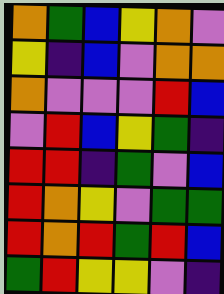[["orange", "green", "blue", "yellow", "orange", "violet"], ["yellow", "indigo", "blue", "violet", "orange", "orange"], ["orange", "violet", "violet", "violet", "red", "blue"], ["violet", "red", "blue", "yellow", "green", "indigo"], ["red", "red", "indigo", "green", "violet", "blue"], ["red", "orange", "yellow", "violet", "green", "green"], ["red", "orange", "red", "green", "red", "blue"], ["green", "red", "yellow", "yellow", "violet", "indigo"]]